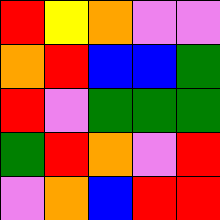[["red", "yellow", "orange", "violet", "violet"], ["orange", "red", "blue", "blue", "green"], ["red", "violet", "green", "green", "green"], ["green", "red", "orange", "violet", "red"], ["violet", "orange", "blue", "red", "red"]]